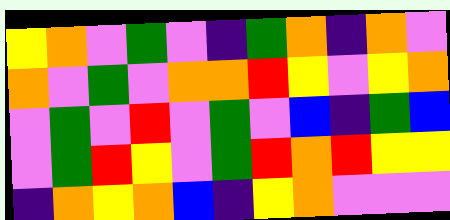[["yellow", "orange", "violet", "green", "violet", "indigo", "green", "orange", "indigo", "orange", "violet"], ["orange", "violet", "green", "violet", "orange", "orange", "red", "yellow", "violet", "yellow", "orange"], ["violet", "green", "violet", "red", "violet", "green", "violet", "blue", "indigo", "green", "blue"], ["violet", "green", "red", "yellow", "violet", "green", "red", "orange", "red", "yellow", "yellow"], ["indigo", "orange", "yellow", "orange", "blue", "indigo", "yellow", "orange", "violet", "violet", "violet"]]